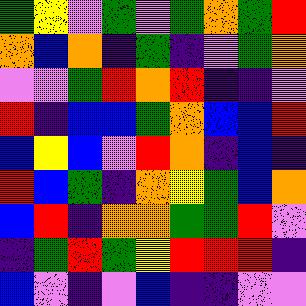[["green", "yellow", "violet", "green", "violet", "green", "orange", "green", "red"], ["orange", "blue", "orange", "indigo", "green", "indigo", "violet", "green", "orange"], ["violet", "violet", "green", "red", "orange", "red", "indigo", "indigo", "violet"], ["red", "indigo", "blue", "blue", "green", "orange", "blue", "blue", "red"], ["blue", "yellow", "blue", "violet", "red", "orange", "indigo", "blue", "indigo"], ["red", "blue", "green", "indigo", "orange", "yellow", "green", "blue", "orange"], ["blue", "red", "indigo", "orange", "orange", "green", "green", "red", "violet"], ["indigo", "green", "red", "green", "yellow", "red", "red", "red", "indigo"], ["blue", "violet", "indigo", "violet", "blue", "indigo", "indigo", "violet", "violet"]]